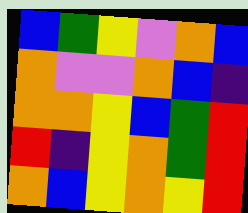[["blue", "green", "yellow", "violet", "orange", "blue"], ["orange", "violet", "violet", "orange", "blue", "indigo"], ["orange", "orange", "yellow", "blue", "green", "red"], ["red", "indigo", "yellow", "orange", "green", "red"], ["orange", "blue", "yellow", "orange", "yellow", "red"]]